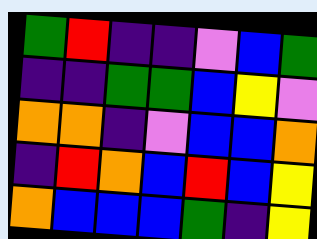[["green", "red", "indigo", "indigo", "violet", "blue", "green"], ["indigo", "indigo", "green", "green", "blue", "yellow", "violet"], ["orange", "orange", "indigo", "violet", "blue", "blue", "orange"], ["indigo", "red", "orange", "blue", "red", "blue", "yellow"], ["orange", "blue", "blue", "blue", "green", "indigo", "yellow"]]